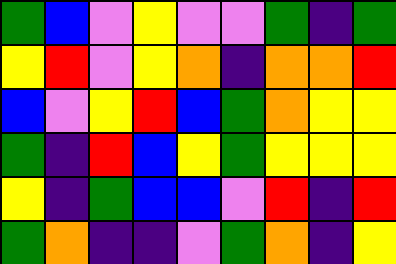[["green", "blue", "violet", "yellow", "violet", "violet", "green", "indigo", "green"], ["yellow", "red", "violet", "yellow", "orange", "indigo", "orange", "orange", "red"], ["blue", "violet", "yellow", "red", "blue", "green", "orange", "yellow", "yellow"], ["green", "indigo", "red", "blue", "yellow", "green", "yellow", "yellow", "yellow"], ["yellow", "indigo", "green", "blue", "blue", "violet", "red", "indigo", "red"], ["green", "orange", "indigo", "indigo", "violet", "green", "orange", "indigo", "yellow"]]